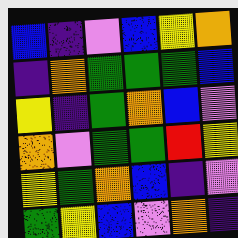[["blue", "indigo", "violet", "blue", "yellow", "orange"], ["indigo", "orange", "green", "green", "green", "blue"], ["yellow", "indigo", "green", "orange", "blue", "violet"], ["orange", "violet", "green", "green", "red", "yellow"], ["yellow", "green", "orange", "blue", "indigo", "violet"], ["green", "yellow", "blue", "violet", "orange", "indigo"]]